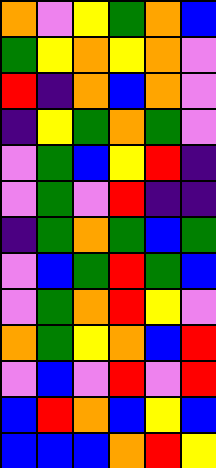[["orange", "violet", "yellow", "green", "orange", "blue"], ["green", "yellow", "orange", "yellow", "orange", "violet"], ["red", "indigo", "orange", "blue", "orange", "violet"], ["indigo", "yellow", "green", "orange", "green", "violet"], ["violet", "green", "blue", "yellow", "red", "indigo"], ["violet", "green", "violet", "red", "indigo", "indigo"], ["indigo", "green", "orange", "green", "blue", "green"], ["violet", "blue", "green", "red", "green", "blue"], ["violet", "green", "orange", "red", "yellow", "violet"], ["orange", "green", "yellow", "orange", "blue", "red"], ["violet", "blue", "violet", "red", "violet", "red"], ["blue", "red", "orange", "blue", "yellow", "blue"], ["blue", "blue", "blue", "orange", "red", "yellow"]]